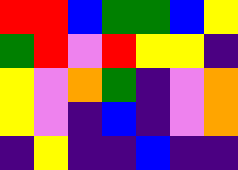[["red", "red", "blue", "green", "green", "blue", "yellow"], ["green", "red", "violet", "red", "yellow", "yellow", "indigo"], ["yellow", "violet", "orange", "green", "indigo", "violet", "orange"], ["yellow", "violet", "indigo", "blue", "indigo", "violet", "orange"], ["indigo", "yellow", "indigo", "indigo", "blue", "indigo", "indigo"]]